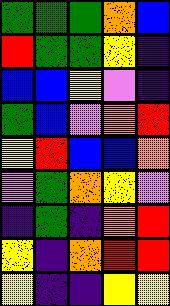[["green", "green", "green", "orange", "blue"], ["red", "green", "green", "yellow", "indigo"], ["blue", "blue", "yellow", "violet", "indigo"], ["green", "blue", "violet", "orange", "red"], ["yellow", "red", "blue", "blue", "orange"], ["violet", "green", "orange", "yellow", "violet"], ["indigo", "green", "indigo", "orange", "red"], ["yellow", "indigo", "orange", "red", "red"], ["yellow", "indigo", "indigo", "yellow", "yellow"]]